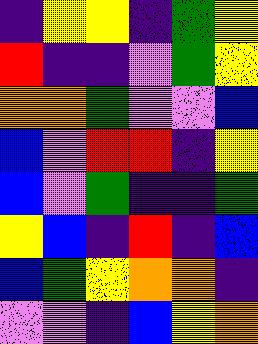[["indigo", "yellow", "yellow", "indigo", "green", "yellow"], ["red", "indigo", "indigo", "violet", "green", "yellow"], ["orange", "orange", "green", "violet", "violet", "blue"], ["blue", "violet", "red", "red", "indigo", "yellow"], ["blue", "violet", "green", "indigo", "indigo", "green"], ["yellow", "blue", "indigo", "red", "indigo", "blue"], ["blue", "green", "yellow", "orange", "orange", "indigo"], ["violet", "violet", "indigo", "blue", "yellow", "orange"]]